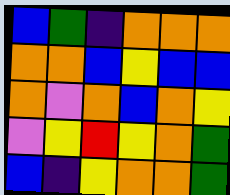[["blue", "green", "indigo", "orange", "orange", "orange"], ["orange", "orange", "blue", "yellow", "blue", "blue"], ["orange", "violet", "orange", "blue", "orange", "yellow"], ["violet", "yellow", "red", "yellow", "orange", "green"], ["blue", "indigo", "yellow", "orange", "orange", "green"]]